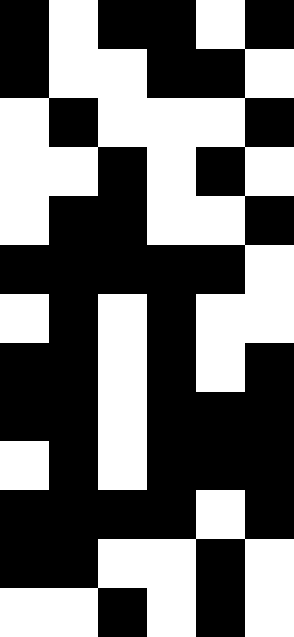[["black", "white", "black", "black", "white", "black"], ["black", "white", "white", "black", "black", "white"], ["white", "black", "white", "white", "white", "black"], ["white", "white", "black", "white", "black", "white"], ["white", "black", "black", "white", "white", "black"], ["black", "black", "black", "black", "black", "white"], ["white", "black", "white", "black", "white", "white"], ["black", "black", "white", "black", "white", "black"], ["black", "black", "white", "black", "black", "black"], ["white", "black", "white", "black", "black", "black"], ["black", "black", "black", "black", "white", "black"], ["black", "black", "white", "white", "black", "white"], ["white", "white", "black", "white", "black", "white"]]